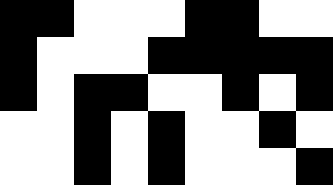[["black", "black", "white", "white", "white", "black", "black", "white", "white"], ["black", "white", "white", "white", "black", "black", "black", "black", "black"], ["black", "white", "black", "black", "white", "white", "black", "white", "black"], ["white", "white", "black", "white", "black", "white", "white", "black", "white"], ["white", "white", "black", "white", "black", "white", "white", "white", "black"]]